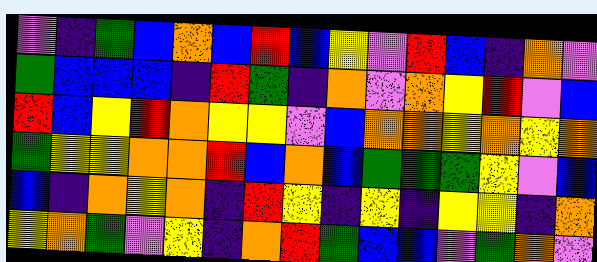[["violet", "indigo", "green", "blue", "orange", "blue", "red", "blue", "yellow", "violet", "red", "blue", "indigo", "orange", "violet"], ["green", "blue", "blue", "blue", "indigo", "red", "green", "indigo", "orange", "violet", "orange", "yellow", "red", "violet", "blue"], ["red", "blue", "yellow", "red", "orange", "yellow", "yellow", "violet", "blue", "orange", "orange", "yellow", "orange", "yellow", "orange"], ["green", "yellow", "yellow", "orange", "orange", "red", "blue", "orange", "blue", "green", "green", "green", "yellow", "violet", "blue"], ["blue", "indigo", "orange", "yellow", "orange", "indigo", "red", "yellow", "indigo", "yellow", "indigo", "yellow", "yellow", "indigo", "orange"], ["yellow", "orange", "green", "violet", "yellow", "indigo", "orange", "red", "green", "blue", "blue", "violet", "green", "orange", "violet"]]